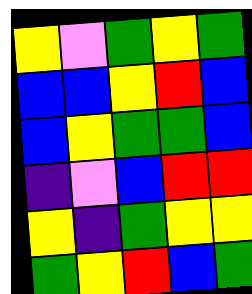[["yellow", "violet", "green", "yellow", "green"], ["blue", "blue", "yellow", "red", "blue"], ["blue", "yellow", "green", "green", "blue"], ["indigo", "violet", "blue", "red", "red"], ["yellow", "indigo", "green", "yellow", "yellow"], ["green", "yellow", "red", "blue", "green"]]